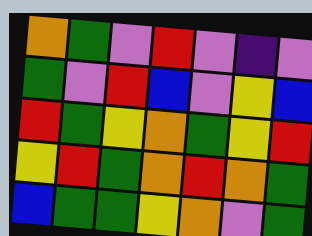[["orange", "green", "violet", "red", "violet", "indigo", "violet"], ["green", "violet", "red", "blue", "violet", "yellow", "blue"], ["red", "green", "yellow", "orange", "green", "yellow", "red"], ["yellow", "red", "green", "orange", "red", "orange", "green"], ["blue", "green", "green", "yellow", "orange", "violet", "green"]]